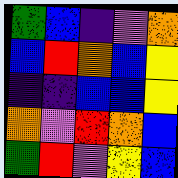[["green", "blue", "indigo", "violet", "orange"], ["blue", "red", "orange", "blue", "yellow"], ["indigo", "indigo", "blue", "blue", "yellow"], ["orange", "violet", "red", "orange", "blue"], ["green", "red", "violet", "yellow", "blue"]]